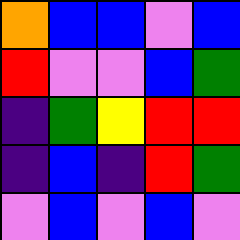[["orange", "blue", "blue", "violet", "blue"], ["red", "violet", "violet", "blue", "green"], ["indigo", "green", "yellow", "red", "red"], ["indigo", "blue", "indigo", "red", "green"], ["violet", "blue", "violet", "blue", "violet"]]